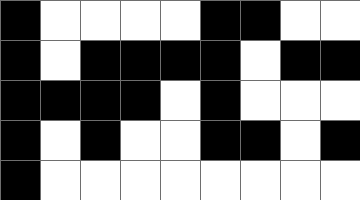[["black", "white", "white", "white", "white", "black", "black", "white", "white"], ["black", "white", "black", "black", "black", "black", "white", "black", "black"], ["black", "black", "black", "black", "white", "black", "white", "white", "white"], ["black", "white", "black", "white", "white", "black", "black", "white", "black"], ["black", "white", "white", "white", "white", "white", "white", "white", "white"]]